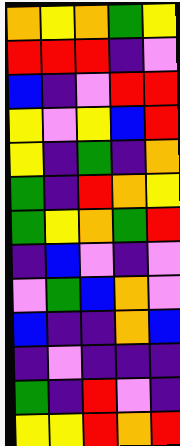[["orange", "yellow", "orange", "green", "yellow"], ["red", "red", "red", "indigo", "violet"], ["blue", "indigo", "violet", "red", "red"], ["yellow", "violet", "yellow", "blue", "red"], ["yellow", "indigo", "green", "indigo", "orange"], ["green", "indigo", "red", "orange", "yellow"], ["green", "yellow", "orange", "green", "red"], ["indigo", "blue", "violet", "indigo", "violet"], ["violet", "green", "blue", "orange", "violet"], ["blue", "indigo", "indigo", "orange", "blue"], ["indigo", "violet", "indigo", "indigo", "indigo"], ["green", "indigo", "red", "violet", "indigo"], ["yellow", "yellow", "red", "orange", "red"]]